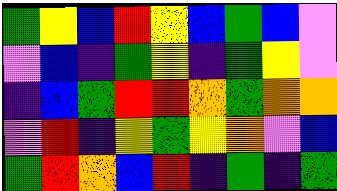[["green", "yellow", "blue", "red", "yellow", "blue", "green", "blue", "violet"], ["violet", "blue", "indigo", "green", "yellow", "indigo", "green", "yellow", "violet"], ["indigo", "blue", "green", "red", "red", "orange", "green", "orange", "orange"], ["violet", "red", "indigo", "yellow", "green", "yellow", "orange", "violet", "blue"], ["green", "red", "orange", "blue", "red", "indigo", "green", "indigo", "green"]]